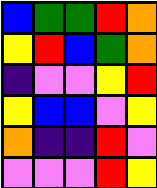[["blue", "green", "green", "red", "orange"], ["yellow", "red", "blue", "green", "orange"], ["indigo", "violet", "violet", "yellow", "red"], ["yellow", "blue", "blue", "violet", "yellow"], ["orange", "indigo", "indigo", "red", "violet"], ["violet", "violet", "violet", "red", "yellow"]]